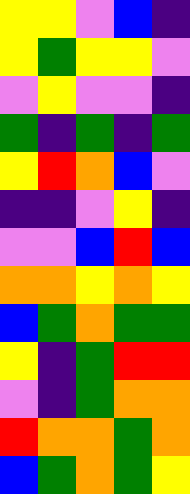[["yellow", "yellow", "violet", "blue", "indigo"], ["yellow", "green", "yellow", "yellow", "violet"], ["violet", "yellow", "violet", "violet", "indigo"], ["green", "indigo", "green", "indigo", "green"], ["yellow", "red", "orange", "blue", "violet"], ["indigo", "indigo", "violet", "yellow", "indigo"], ["violet", "violet", "blue", "red", "blue"], ["orange", "orange", "yellow", "orange", "yellow"], ["blue", "green", "orange", "green", "green"], ["yellow", "indigo", "green", "red", "red"], ["violet", "indigo", "green", "orange", "orange"], ["red", "orange", "orange", "green", "orange"], ["blue", "green", "orange", "green", "yellow"]]